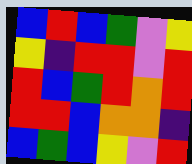[["blue", "red", "blue", "green", "violet", "yellow"], ["yellow", "indigo", "red", "red", "violet", "red"], ["red", "blue", "green", "red", "orange", "red"], ["red", "red", "blue", "orange", "orange", "indigo"], ["blue", "green", "blue", "yellow", "violet", "red"]]